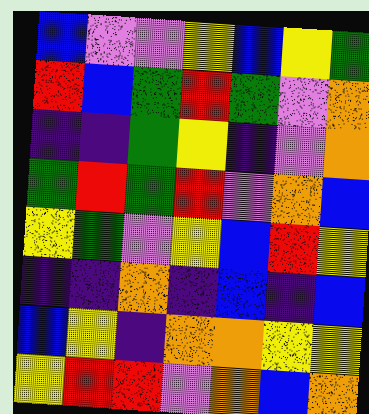[["blue", "violet", "violet", "yellow", "blue", "yellow", "green"], ["red", "blue", "green", "red", "green", "violet", "orange"], ["indigo", "indigo", "green", "yellow", "indigo", "violet", "orange"], ["green", "red", "green", "red", "violet", "orange", "blue"], ["yellow", "green", "violet", "yellow", "blue", "red", "yellow"], ["indigo", "indigo", "orange", "indigo", "blue", "indigo", "blue"], ["blue", "yellow", "indigo", "orange", "orange", "yellow", "yellow"], ["yellow", "red", "red", "violet", "orange", "blue", "orange"]]